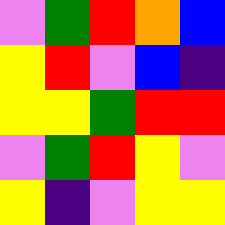[["violet", "green", "red", "orange", "blue"], ["yellow", "red", "violet", "blue", "indigo"], ["yellow", "yellow", "green", "red", "red"], ["violet", "green", "red", "yellow", "violet"], ["yellow", "indigo", "violet", "yellow", "yellow"]]